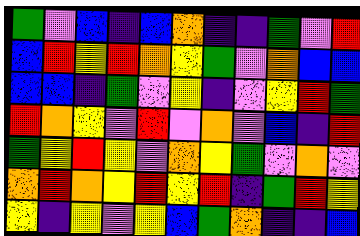[["green", "violet", "blue", "indigo", "blue", "orange", "indigo", "indigo", "green", "violet", "red"], ["blue", "red", "yellow", "red", "orange", "yellow", "green", "violet", "orange", "blue", "blue"], ["blue", "blue", "indigo", "green", "violet", "yellow", "indigo", "violet", "yellow", "red", "green"], ["red", "orange", "yellow", "violet", "red", "violet", "orange", "violet", "blue", "indigo", "red"], ["green", "yellow", "red", "yellow", "violet", "orange", "yellow", "green", "violet", "orange", "violet"], ["orange", "red", "orange", "yellow", "red", "yellow", "red", "indigo", "green", "red", "yellow"], ["yellow", "indigo", "yellow", "violet", "yellow", "blue", "green", "orange", "indigo", "indigo", "blue"]]